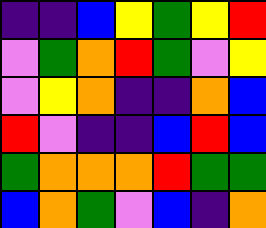[["indigo", "indigo", "blue", "yellow", "green", "yellow", "red"], ["violet", "green", "orange", "red", "green", "violet", "yellow"], ["violet", "yellow", "orange", "indigo", "indigo", "orange", "blue"], ["red", "violet", "indigo", "indigo", "blue", "red", "blue"], ["green", "orange", "orange", "orange", "red", "green", "green"], ["blue", "orange", "green", "violet", "blue", "indigo", "orange"]]